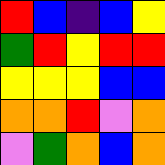[["red", "blue", "indigo", "blue", "yellow"], ["green", "red", "yellow", "red", "red"], ["yellow", "yellow", "yellow", "blue", "blue"], ["orange", "orange", "red", "violet", "orange"], ["violet", "green", "orange", "blue", "orange"]]